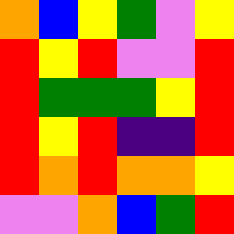[["orange", "blue", "yellow", "green", "violet", "yellow"], ["red", "yellow", "red", "violet", "violet", "red"], ["red", "green", "green", "green", "yellow", "red"], ["red", "yellow", "red", "indigo", "indigo", "red"], ["red", "orange", "red", "orange", "orange", "yellow"], ["violet", "violet", "orange", "blue", "green", "red"]]